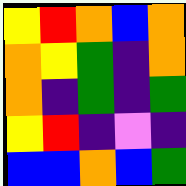[["yellow", "red", "orange", "blue", "orange"], ["orange", "yellow", "green", "indigo", "orange"], ["orange", "indigo", "green", "indigo", "green"], ["yellow", "red", "indigo", "violet", "indigo"], ["blue", "blue", "orange", "blue", "green"]]